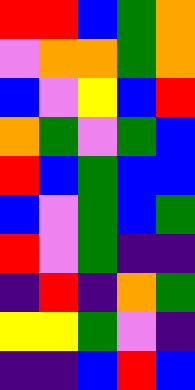[["red", "red", "blue", "green", "orange"], ["violet", "orange", "orange", "green", "orange"], ["blue", "violet", "yellow", "blue", "red"], ["orange", "green", "violet", "green", "blue"], ["red", "blue", "green", "blue", "blue"], ["blue", "violet", "green", "blue", "green"], ["red", "violet", "green", "indigo", "indigo"], ["indigo", "red", "indigo", "orange", "green"], ["yellow", "yellow", "green", "violet", "indigo"], ["indigo", "indigo", "blue", "red", "blue"]]